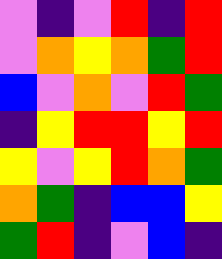[["violet", "indigo", "violet", "red", "indigo", "red"], ["violet", "orange", "yellow", "orange", "green", "red"], ["blue", "violet", "orange", "violet", "red", "green"], ["indigo", "yellow", "red", "red", "yellow", "red"], ["yellow", "violet", "yellow", "red", "orange", "green"], ["orange", "green", "indigo", "blue", "blue", "yellow"], ["green", "red", "indigo", "violet", "blue", "indigo"]]